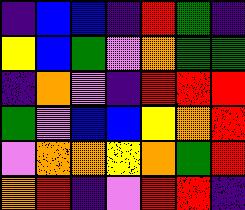[["indigo", "blue", "blue", "indigo", "red", "green", "indigo"], ["yellow", "blue", "green", "violet", "orange", "green", "green"], ["indigo", "orange", "violet", "indigo", "red", "red", "red"], ["green", "violet", "blue", "blue", "yellow", "orange", "red"], ["violet", "orange", "orange", "yellow", "orange", "green", "red"], ["orange", "red", "indigo", "violet", "red", "red", "indigo"]]